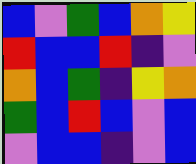[["blue", "violet", "green", "blue", "orange", "yellow"], ["red", "blue", "blue", "red", "indigo", "violet"], ["orange", "blue", "green", "indigo", "yellow", "orange"], ["green", "blue", "red", "blue", "violet", "blue"], ["violet", "blue", "blue", "indigo", "violet", "blue"]]